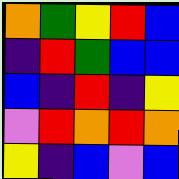[["orange", "green", "yellow", "red", "blue"], ["indigo", "red", "green", "blue", "blue"], ["blue", "indigo", "red", "indigo", "yellow"], ["violet", "red", "orange", "red", "orange"], ["yellow", "indigo", "blue", "violet", "blue"]]